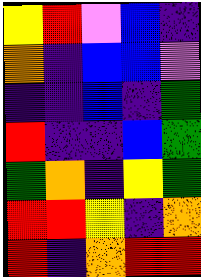[["yellow", "red", "violet", "blue", "indigo"], ["orange", "indigo", "blue", "blue", "violet"], ["indigo", "indigo", "blue", "indigo", "green"], ["red", "indigo", "indigo", "blue", "green"], ["green", "orange", "indigo", "yellow", "green"], ["red", "red", "yellow", "indigo", "orange"], ["red", "indigo", "orange", "red", "red"]]